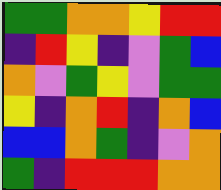[["green", "green", "orange", "orange", "yellow", "red", "red"], ["indigo", "red", "yellow", "indigo", "violet", "green", "blue"], ["orange", "violet", "green", "yellow", "violet", "green", "green"], ["yellow", "indigo", "orange", "red", "indigo", "orange", "blue"], ["blue", "blue", "orange", "green", "indigo", "violet", "orange"], ["green", "indigo", "red", "red", "red", "orange", "orange"]]